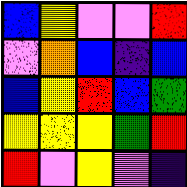[["blue", "yellow", "violet", "violet", "red"], ["violet", "orange", "blue", "indigo", "blue"], ["blue", "yellow", "red", "blue", "green"], ["yellow", "yellow", "yellow", "green", "red"], ["red", "violet", "yellow", "violet", "indigo"]]